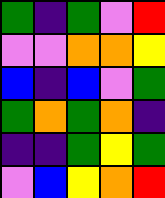[["green", "indigo", "green", "violet", "red"], ["violet", "violet", "orange", "orange", "yellow"], ["blue", "indigo", "blue", "violet", "green"], ["green", "orange", "green", "orange", "indigo"], ["indigo", "indigo", "green", "yellow", "green"], ["violet", "blue", "yellow", "orange", "red"]]